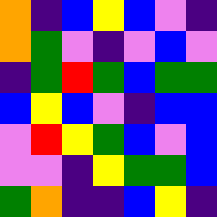[["orange", "indigo", "blue", "yellow", "blue", "violet", "indigo"], ["orange", "green", "violet", "indigo", "violet", "blue", "violet"], ["indigo", "green", "red", "green", "blue", "green", "green"], ["blue", "yellow", "blue", "violet", "indigo", "blue", "blue"], ["violet", "red", "yellow", "green", "blue", "violet", "blue"], ["violet", "violet", "indigo", "yellow", "green", "green", "blue"], ["green", "orange", "indigo", "indigo", "blue", "yellow", "indigo"]]